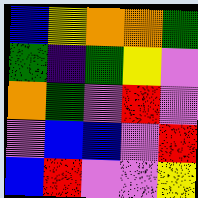[["blue", "yellow", "orange", "orange", "green"], ["green", "indigo", "green", "yellow", "violet"], ["orange", "green", "violet", "red", "violet"], ["violet", "blue", "blue", "violet", "red"], ["blue", "red", "violet", "violet", "yellow"]]